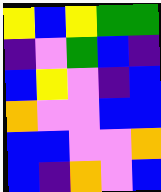[["yellow", "blue", "yellow", "green", "green"], ["indigo", "violet", "green", "blue", "indigo"], ["blue", "yellow", "violet", "indigo", "blue"], ["orange", "violet", "violet", "blue", "blue"], ["blue", "blue", "violet", "violet", "orange"], ["blue", "indigo", "orange", "violet", "blue"]]